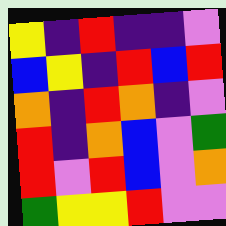[["yellow", "indigo", "red", "indigo", "indigo", "violet"], ["blue", "yellow", "indigo", "red", "blue", "red"], ["orange", "indigo", "red", "orange", "indigo", "violet"], ["red", "indigo", "orange", "blue", "violet", "green"], ["red", "violet", "red", "blue", "violet", "orange"], ["green", "yellow", "yellow", "red", "violet", "violet"]]